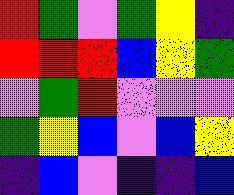[["red", "green", "violet", "green", "yellow", "indigo"], ["red", "red", "red", "blue", "yellow", "green"], ["violet", "green", "red", "violet", "violet", "violet"], ["green", "yellow", "blue", "violet", "blue", "yellow"], ["indigo", "blue", "violet", "indigo", "indigo", "blue"]]